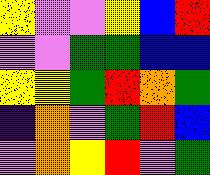[["yellow", "violet", "violet", "yellow", "blue", "red"], ["violet", "violet", "green", "green", "blue", "blue"], ["yellow", "yellow", "green", "red", "orange", "green"], ["indigo", "orange", "violet", "green", "red", "blue"], ["violet", "orange", "yellow", "red", "violet", "green"]]